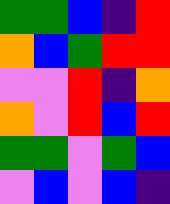[["green", "green", "blue", "indigo", "red"], ["orange", "blue", "green", "red", "red"], ["violet", "violet", "red", "indigo", "orange"], ["orange", "violet", "red", "blue", "red"], ["green", "green", "violet", "green", "blue"], ["violet", "blue", "violet", "blue", "indigo"]]